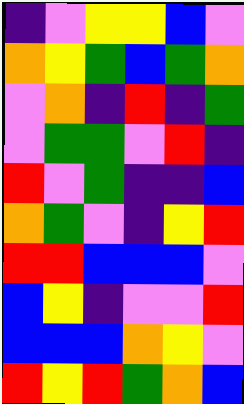[["indigo", "violet", "yellow", "yellow", "blue", "violet"], ["orange", "yellow", "green", "blue", "green", "orange"], ["violet", "orange", "indigo", "red", "indigo", "green"], ["violet", "green", "green", "violet", "red", "indigo"], ["red", "violet", "green", "indigo", "indigo", "blue"], ["orange", "green", "violet", "indigo", "yellow", "red"], ["red", "red", "blue", "blue", "blue", "violet"], ["blue", "yellow", "indigo", "violet", "violet", "red"], ["blue", "blue", "blue", "orange", "yellow", "violet"], ["red", "yellow", "red", "green", "orange", "blue"]]